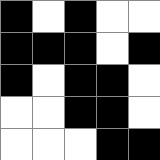[["black", "white", "black", "white", "white"], ["black", "black", "black", "white", "black"], ["black", "white", "black", "black", "white"], ["white", "white", "black", "black", "white"], ["white", "white", "white", "black", "black"]]